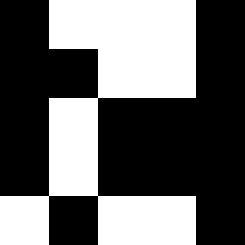[["black", "white", "white", "white", "black"], ["black", "black", "white", "white", "black"], ["black", "white", "black", "black", "black"], ["black", "white", "black", "black", "black"], ["white", "black", "white", "white", "black"]]